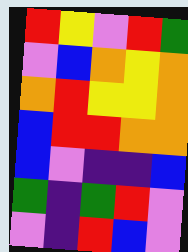[["red", "yellow", "violet", "red", "green"], ["violet", "blue", "orange", "yellow", "orange"], ["orange", "red", "yellow", "yellow", "orange"], ["blue", "red", "red", "orange", "orange"], ["blue", "violet", "indigo", "indigo", "blue"], ["green", "indigo", "green", "red", "violet"], ["violet", "indigo", "red", "blue", "violet"]]